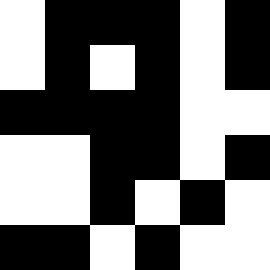[["white", "black", "black", "black", "white", "black"], ["white", "black", "white", "black", "white", "black"], ["black", "black", "black", "black", "white", "white"], ["white", "white", "black", "black", "white", "black"], ["white", "white", "black", "white", "black", "white"], ["black", "black", "white", "black", "white", "white"]]